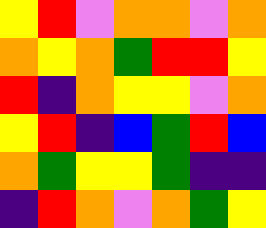[["yellow", "red", "violet", "orange", "orange", "violet", "orange"], ["orange", "yellow", "orange", "green", "red", "red", "yellow"], ["red", "indigo", "orange", "yellow", "yellow", "violet", "orange"], ["yellow", "red", "indigo", "blue", "green", "red", "blue"], ["orange", "green", "yellow", "yellow", "green", "indigo", "indigo"], ["indigo", "red", "orange", "violet", "orange", "green", "yellow"]]